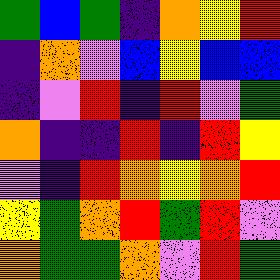[["green", "blue", "green", "indigo", "orange", "yellow", "red"], ["indigo", "orange", "violet", "blue", "yellow", "blue", "blue"], ["indigo", "violet", "red", "indigo", "red", "violet", "green"], ["orange", "indigo", "indigo", "red", "indigo", "red", "yellow"], ["violet", "indigo", "red", "orange", "yellow", "orange", "red"], ["yellow", "green", "orange", "red", "green", "red", "violet"], ["orange", "green", "green", "orange", "violet", "red", "green"]]